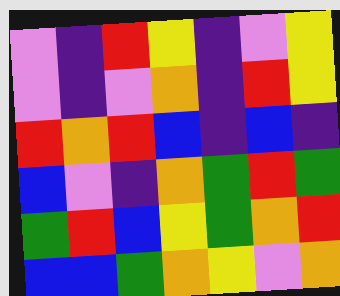[["violet", "indigo", "red", "yellow", "indigo", "violet", "yellow"], ["violet", "indigo", "violet", "orange", "indigo", "red", "yellow"], ["red", "orange", "red", "blue", "indigo", "blue", "indigo"], ["blue", "violet", "indigo", "orange", "green", "red", "green"], ["green", "red", "blue", "yellow", "green", "orange", "red"], ["blue", "blue", "green", "orange", "yellow", "violet", "orange"]]